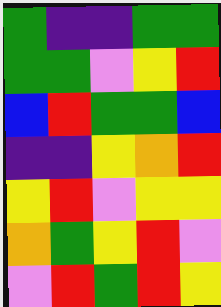[["green", "indigo", "indigo", "green", "green"], ["green", "green", "violet", "yellow", "red"], ["blue", "red", "green", "green", "blue"], ["indigo", "indigo", "yellow", "orange", "red"], ["yellow", "red", "violet", "yellow", "yellow"], ["orange", "green", "yellow", "red", "violet"], ["violet", "red", "green", "red", "yellow"]]